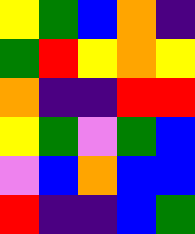[["yellow", "green", "blue", "orange", "indigo"], ["green", "red", "yellow", "orange", "yellow"], ["orange", "indigo", "indigo", "red", "red"], ["yellow", "green", "violet", "green", "blue"], ["violet", "blue", "orange", "blue", "blue"], ["red", "indigo", "indigo", "blue", "green"]]